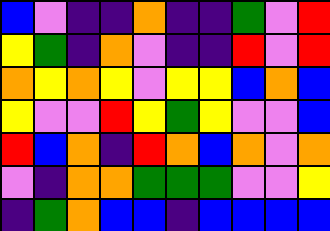[["blue", "violet", "indigo", "indigo", "orange", "indigo", "indigo", "green", "violet", "red"], ["yellow", "green", "indigo", "orange", "violet", "indigo", "indigo", "red", "violet", "red"], ["orange", "yellow", "orange", "yellow", "violet", "yellow", "yellow", "blue", "orange", "blue"], ["yellow", "violet", "violet", "red", "yellow", "green", "yellow", "violet", "violet", "blue"], ["red", "blue", "orange", "indigo", "red", "orange", "blue", "orange", "violet", "orange"], ["violet", "indigo", "orange", "orange", "green", "green", "green", "violet", "violet", "yellow"], ["indigo", "green", "orange", "blue", "blue", "indigo", "blue", "blue", "blue", "blue"]]